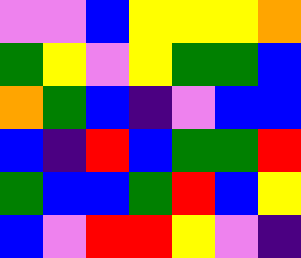[["violet", "violet", "blue", "yellow", "yellow", "yellow", "orange"], ["green", "yellow", "violet", "yellow", "green", "green", "blue"], ["orange", "green", "blue", "indigo", "violet", "blue", "blue"], ["blue", "indigo", "red", "blue", "green", "green", "red"], ["green", "blue", "blue", "green", "red", "blue", "yellow"], ["blue", "violet", "red", "red", "yellow", "violet", "indigo"]]